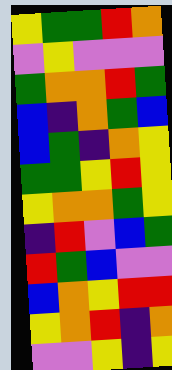[["yellow", "green", "green", "red", "orange"], ["violet", "yellow", "violet", "violet", "violet"], ["green", "orange", "orange", "red", "green"], ["blue", "indigo", "orange", "green", "blue"], ["blue", "green", "indigo", "orange", "yellow"], ["green", "green", "yellow", "red", "yellow"], ["yellow", "orange", "orange", "green", "yellow"], ["indigo", "red", "violet", "blue", "green"], ["red", "green", "blue", "violet", "violet"], ["blue", "orange", "yellow", "red", "red"], ["yellow", "orange", "red", "indigo", "orange"], ["violet", "violet", "yellow", "indigo", "yellow"]]